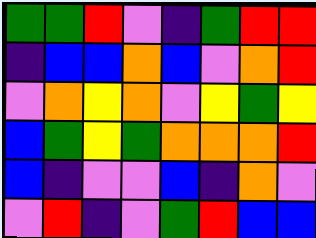[["green", "green", "red", "violet", "indigo", "green", "red", "red"], ["indigo", "blue", "blue", "orange", "blue", "violet", "orange", "red"], ["violet", "orange", "yellow", "orange", "violet", "yellow", "green", "yellow"], ["blue", "green", "yellow", "green", "orange", "orange", "orange", "red"], ["blue", "indigo", "violet", "violet", "blue", "indigo", "orange", "violet"], ["violet", "red", "indigo", "violet", "green", "red", "blue", "blue"]]